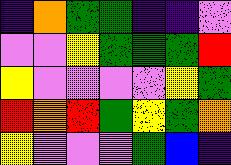[["indigo", "orange", "green", "green", "indigo", "indigo", "violet"], ["violet", "violet", "yellow", "green", "green", "green", "red"], ["yellow", "violet", "violet", "violet", "violet", "yellow", "green"], ["red", "orange", "red", "green", "yellow", "green", "orange"], ["yellow", "violet", "violet", "violet", "green", "blue", "indigo"]]